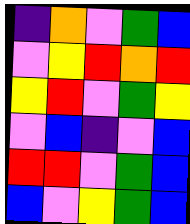[["indigo", "orange", "violet", "green", "blue"], ["violet", "yellow", "red", "orange", "red"], ["yellow", "red", "violet", "green", "yellow"], ["violet", "blue", "indigo", "violet", "blue"], ["red", "red", "violet", "green", "blue"], ["blue", "violet", "yellow", "green", "blue"]]